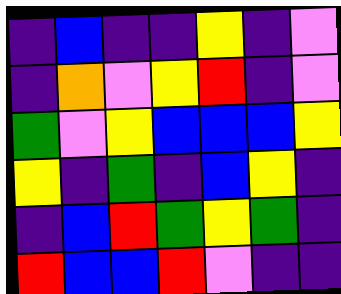[["indigo", "blue", "indigo", "indigo", "yellow", "indigo", "violet"], ["indigo", "orange", "violet", "yellow", "red", "indigo", "violet"], ["green", "violet", "yellow", "blue", "blue", "blue", "yellow"], ["yellow", "indigo", "green", "indigo", "blue", "yellow", "indigo"], ["indigo", "blue", "red", "green", "yellow", "green", "indigo"], ["red", "blue", "blue", "red", "violet", "indigo", "indigo"]]